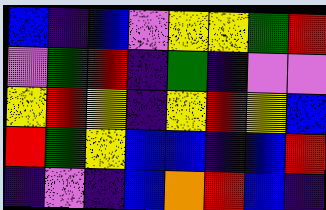[["blue", "indigo", "blue", "violet", "yellow", "yellow", "green", "red"], ["violet", "green", "red", "indigo", "green", "indigo", "violet", "violet"], ["yellow", "red", "yellow", "indigo", "yellow", "red", "yellow", "blue"], ["red", "green", "yellow", "blue", "blue", "indigo", "blue", "red"], ["indigo", "violet", "indigo", "blue", "orange", "red", "blue", "indigo"]]